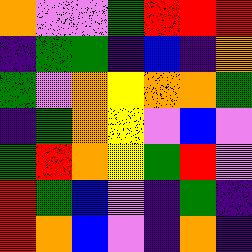[["orange", "violet", "violet", "green", "red", "red", "red"], ["indigo", "green", "green", "indigo", "blue", "indigo", "orange"], ["green", "violet", "orange", "yellow", "orange", "orange", "green"], ["indigo", "green", "orange", "yellow", "violet", "blue", "violet"], ["green", "red", "orange", "yellow", "green", "red", "violet"], ["red", "green", "blue", "violet", "indigo", "green", "indigo"], ["red", "orange", "blue", "violet", "indigo", "orange", "indigo"]]